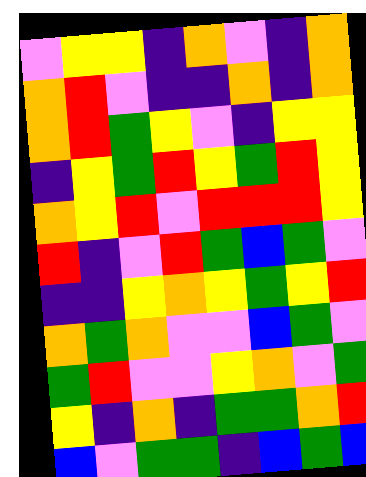[["violet", "yellow", "yellow", "indigo", "orange", "violet", "indigo", "orange"], ["orange", "red", "violet", "indigo", "indigo", "orange", "indigo", "orange"], ["orange", "red", "green", "yellow", "violet", "indigo", "yellow", "yellow"], ["indigo", "yellow", "green", "red", "yellow", "green", "red", "yellow"], ["orange", "yellow", "red", "violet", "red", "red", "red", "yellow"], ["red", "indigo", "violet", "red", "green", "blue", "green", "violet"], ["indigo", "indigo", "yellow", "orange", "yellow", "green", "yellow", "red"], ["orange", "green", "orange", "violet", "violet", "blue", "green", "violet"], ["green", "red", "violet", "violet", "yellow", "orange", "violet", "green"], ["yellow", "indigo", "orange", "indigo", "green", "green", "orange", "red"], ["blue", "violet", "green", "green", "indigo", "blue", "green", "blue"]]